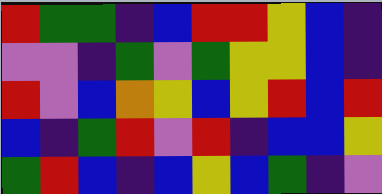[["red", "green", "green", "indigo", "blue", "red", "red", "yellow", "blue", "indigo"], ["violet", "violet", "indigo", "green", "violet", "green", "yellow", "yellow", "blue", "indigo"], ["red", "violet", "blue", "orange", "yellow", "blue", "yellow", "red", "blue", "red"], ["blue", "indigo", "green", "red", "violet", "red", "indigo", "blue", "blue", "yellow"], ["green", "red", "blue", "indigo", "blue", "yellow", "blue", "green", "indigo", "violet"]]